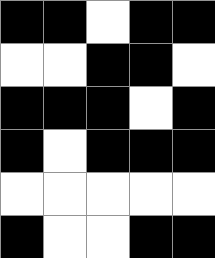[["black", "black", "white", "black", "black"], ["white", "white", "black", "black", "white"], ["black", "black", "black", "white", "black"], ["black", "white", "black", "black", "black"], ["white", "white", "white", "white", "white"], ["black", "white", "white", "black", "black"]]